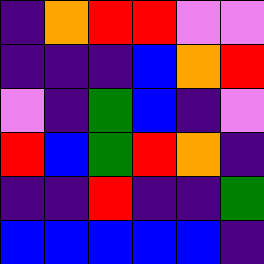[["indigo", "orange", "red", "red", "violet", "violet"], ["indigo", "indigo", "indigo", "blue", "orange", "red"], ["violet", "indigo", "green", "blue", "indigo", "violet"], ["red", "blue", "green", "red", "orange", "indigo"], ["indigo", "indigo", "red", "indigo", "indigo", "green"], ["blue", "blue", "blue", "blue", "blue", "indigo"]]